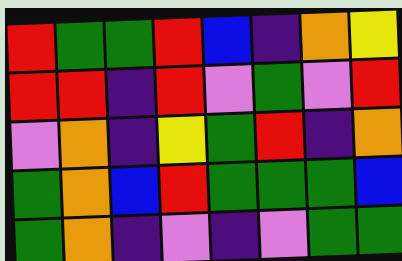[["red", "green", "green", "red", "blue", "indigo", "orange", "yellow"], ["red", "red", "indigo", "red", "violet", "green", "violet", "red"], ["violet", "orange", "indigo", "yellow", "green", "red", "indigo", "orange"], ["green", "orange", "blue", "red", "green", "green", "green", "blue"], ["green", "orange", "indigo", "violet", "indigo", "violet", "green", "green"]]